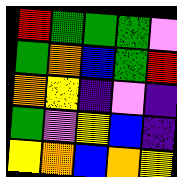[["red", "green", "green", "green", "violet"], ["green", "orange", "blue", "green", "red"], ["orange", "yellow", "indigo", "violet", "indigo"], ["green", "violet", "yellow", "blue", "indigo"], ["yellow", "orange", "blue", "orange", "yellow"]]